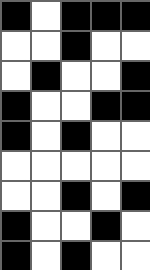[["black", "white", "black", "black", "black"], ["white", "white", "black", "white", "white"], ["white", "black", "white", "white", "black"], ["black", "white", "white", "black", "black"], ["black", "white", "black", "white", "white"], ["white", "white", "white", "white", "white"], ["white", "white", "black", "white", "black"], ["black", "white", "white", "black", "white"], ["black", "white", "black", "white", "white"]]